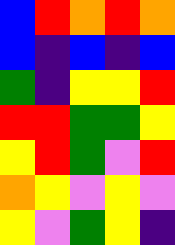[["blue", "red", "orange", "red", "orange"], ["blue", "indigo", "blue", "indigo", "blue"], ["green", "indigo", "yellow", "yellow", "red"], ["red", "red", "green", "green", "yellow"], ["yellow", "red", "green", "violet", "red"], ["orange", "yellow", "violet", "yellow", "violet"], ["yellow", "violet", "green", "yellow", "indigo"]]